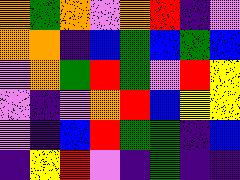[["orange", "green", "orange", "violet", "orange", "red", "indigo", "violet"], ["orange", "orange", "indigo", "blue", "green", "blue", "green", "blue"], ["violet", "orange", "green", "red", "green", "violet", "red", "yellow"], ["violet", "indigo", "violet", "orange", "red", "blue", "yellow", "yellow"], ["violet", "indigo", "blue", "red", "green", "green", "indigo", "blue"], ["indigo", "yellow", "red", "violet", "indigo", "green", "indigo", "indigo"]]